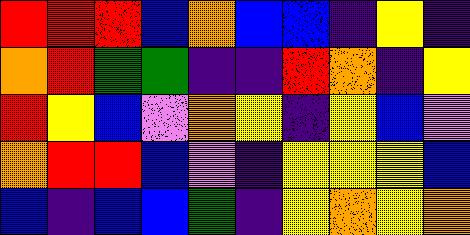[["red", "red", "red", "blue", "orange", "blue", "blue", "indigo", "yellow", "indigo"], ["orange", "red", "green", "green", "indigo", "indigo", "red", "orange", "indigo", "yellow"], ["red", "yellow", "blue", "violet", "orange", "yellow", "indigo", "yellow", "blue", "violet"], ["orange", "red", "red", "blue", "violet", "indigo", "yellow", "yellow", "yellow", "blue"], ["blue", "indigo", "blue", "blue", "green", "indigo", "yellow", "orange", "yellow", "orange"]]